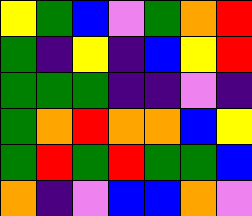[["yellow", "green", "blue", "violet", "green", "orange", "red"], ["green", "indigo", "yellow", "indigo", "blue", "yellow", "red"], ["green", "green", "green", "indigo", "indigo", "violet", "indigo"], ["green", "orange", "red", "orange", "orange", "blue", "yellow"], ["green", "red", "green", "red", "green", "green", "blue"], ["orange", "indigo", "violet", "blue", "blue", "orange", "violet"]]